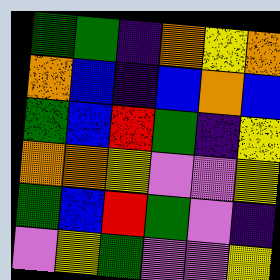[["green", "green", "indigo", "orange", "yellow", "orange"], ["orange", "blue", "indigo", "blue", "orange", "blue"], ["green", "blue", "red", "green", "indigo", "yellow"], ["orange", "orange", "yellow", "violet", "violet", "yellow"], ["green", "blue", "red", "green", "violet", "indigo"], ["violet", "yellow", "green", "violet", "violet", "yellow"]]